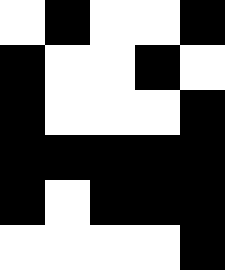[["white", "black", "white", "white", "black"], ["black", "white", "white", "black", "white"], ["black", "white", "white", "white", "black"], ["black", "black", "black", "black", "black"], ["black", "white", "black", "black", "black"], ["white", "white", "white", "white", "black"]]